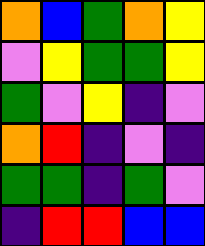[["orange", "blue", "green", "orange", "yellow"], ["violet", "yellow", "green", "green", "yellow"], ["green", "violet", "yellow", "indigo", "violet"], ["orange", "red", "indigo", "violet", "indigo"], ["green", "green", "indigo", "green", "violet"], ["indigo", "red", "red", "blue", "blue"]]